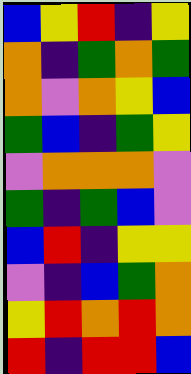[["blue", "yellow", "red", "indigo", "yellow"], ["orange", "indigo", "green", "orange", "green"], ["orange", "violet", "orange", "yellow", "blue"], ["green", "blue", "indigo", "green", "yellow"], ["violet", "orange", "orange", "orange", "violet"], ["green", "indigo", "green", "blue", "violet"], ["blue", "red", "indigo", "yellow", "yellow"], ["violet", "indigo", "blue", "green", "orange"], ["yellow", "red", "orange", "red", "orange"], ["red", "indigo", "red", "red", "blue"]]